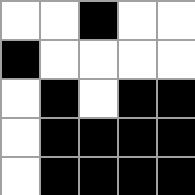[["white", "white", "black", "white", "white"], ["black", "white", "white", "white", "white"], ["white", "black", "white", "black", "black"], ["white", "black", "black", "black", "black"], ["white", "black", "black", "black", "black"]]